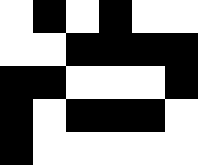[["white", "black", "white", "black", "white", "white"], ["white", "white", "black", "black", "black", "black"], ["black", "black", "white", "white", "white", "black"], ["black", "white", "black", "black", "black", "white"], ["black", "white", "white", "white", "white", "white"]]